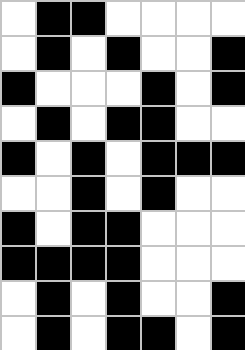[["white", "black", "black", "white", "white", "white", "white"], ["white", "black", "white", "black", "white", "white", "black"], ["black", "white", "white", "white", "black", "white", "black"], ["white", "black", "white", "black", "black", "white", "white"], ["black", "white", "black", "white", "black", "black", "black"], ["white", "white", "black", "white", "black", "white", "white"], ["black", "white", "black", "black", "white", "white", "white"], ["black", "black", "black", "black", "white", "white", "white"], ["white", "black", "white", "black", "white", "white", "black"], ["white", "black", "white", "black", "black", "white", "black"]]